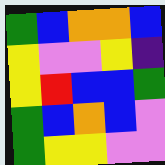[["green", "blue", "orange", "orange", "blue"], ["yellow", "violet", "violet", "yellow", "indigo"], ["yellow", "red", "blue", "blue", "green"], ["green", "blue", "orange", "blue", "violet"], ["green", "yellow", "yellow", "violet", "violet"]]